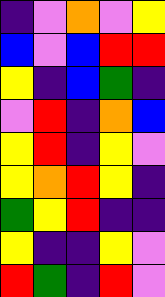[["indigo", "violet", "orange", "violet", "yellow"], ["blue", "violet", "blue", "red", "red"], ["yellow", "indigo", "blue", "green", "indigo"], ["violet", "red", "indigo", "orange", "blue"], ["yellow", "red", "indigo", "yellow", "violet"], ["yellow", "orange", "red", "yellow", "indigo"], ["green", "yellow", "red", "indigo", "indigo"], ["yellow", "indigo", "indigo", "yellow", "violet"], ["red", "green", "indigo", "red", "violet"]]